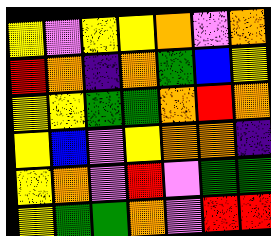[["yellow", "violet", "yellow", "yellow", "orange", "violet", "orange"], ["red", "orange", "indigo", "orange", "green", "blue", "yellow"], ["yellow", "yellow", "green", "green", "orange", "red", "orange"], ["yellow", "blue", "violet", "yellow", "orange", "orange", "indigo"], ["yellow", "orange", "violet", "red", "violet", "green", "green"], ["yellow", "green", "green", "orange", "violet", "red", "red"]]